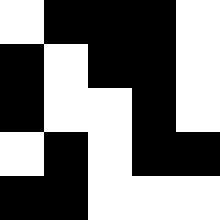[["white", "black", "black", "black", "white"], ["black", "white", "black", "black", "white"], ["black", "white", "white", "black", "white"], ["white", "black", "white", "black", "black"], ["black", "black", "white", "white", "white"]]